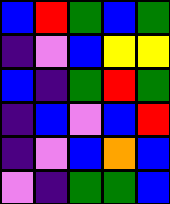[["blue", "red", "green", "blue", "green"], ["indigo", "violet", "blue", "yellow", "yellow"], ["blue", "indigo", "green", "red", "green"], ["indigo", "blue", "violet", "blue", "red"], ["indigo", "violet", "blue", "orange", "blue"], ["violet", "indigo", "green", "green", "blue"]]